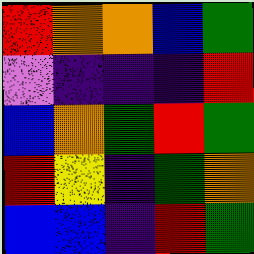[["red", "orange", "orange", "blue", "green"], ["violet", "indigo", "indigo", "indigo", "red"], ["blue", "orange", "green", "red", "green"], ["red", "yellow", "indigo", "green", "orange"], ["blue", "blue", "indigo", "red", "green"]]